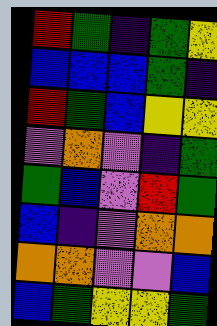[["red", "green", "indigo", "green", "yellow"], ["blue", "blue", "blue", "green", "indigo"], ["red", "green", "blue", "yellow", "yellow"], ["violet", "orange", "violet", "indigo", "green"], ["green", "blue", "violet", "red", "green"], ["blue", "indigo", "violet", "orange", "orange"], ["orange", "orange", "violet", "violet", "blue"], ["blue", "green", "yellow", "yellow", "green"]]